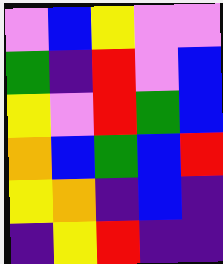[["violet", "blue", "yellow", "violet", "violet"], ["green", "indigo", "red", "violet", "blue"], ["yellow", "violet", "red", "green", "blue"], ["orange", "blue", "green", "blue", "red"], ["yellow", "orange", "indigo", "blue", "indigo"], ["indigo", "yellow", "red", "indigo", "indigo"]]